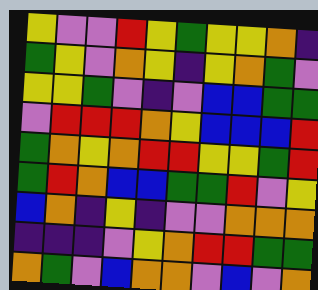[["yellow", "violet", "violet", "red", "yellow", "green", "yellow", "yellow", "orange", "indigo"], ["green", "yellow", "violet", "orange", "yellow", "indigo", "yellow", "orange", "green", "violet"], ["yellow", "yellow", "green", "violet", "indigo", "violet", "blue", "blue", "green", "green"], ["violet", "red", "red", "red", "orange", "yellow", "blue", "blue", "blue", "red"], ["green", "orange", "yellow", "orange", "red", "red", "yellow", "yellow", "green", "red"], ["green", "red", "orange", "blue", "blue", "green", "green", "red", "violet", "yellow"], ["blue", "orange", "indigo", "yellow", "indigo", "violet", "violet", "orange", "orange", "orange"], ["indigo", "indigo", "indigo", "violet", "yellow", "orange", "red", "red", "green", "green"], ["orange", "green", "violet", "blue", "orange", "orange", "violet", "blue", "violet", "orange"]]